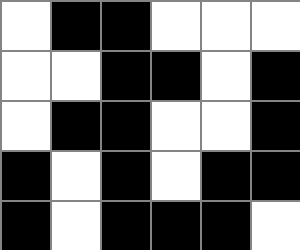[["white", "black", "black", "white", "white", "white"], ["white", "white", "black", "black", "white", "black"], ["white", "black", "black", "white", "white", "black"], ["black", "white", "black", "white", "black", "black"], ["black", "white", "black", "black", "black", "white"]]